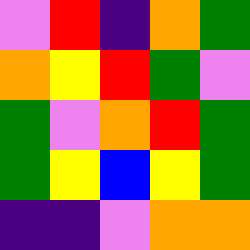[["violet", "red", "indigo", "orange", "green"], ["orange", "yellow", "red", "green", "violet"], ["green", "violet", "orange", "red", "green"], ["green", "yellow", "blue", "yellow", "green"], ["indigo", "indigo", "violet", "orange", "orange"]]